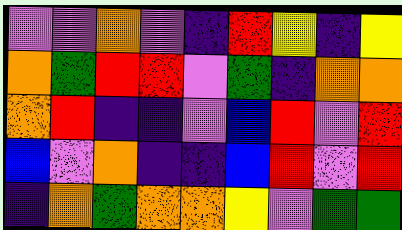[["violet", "violet", "orange", "violet", "indigo", "red", "yellow", "indigo", "yellow"], ["orange", "green", "red", "red", "violet", "green", "indigo", "orange", "orange"], ["orange", "red", "indigo", "indigo", "violet", "blue", "red", "violet", "red"], ["blue", "violet", "orange", "indigo", "indigo", "blue", "red", "violet", "red"], ["indigo", "orange", "green", "orange", "orange", "yellow", "violet", "green", "green"]]